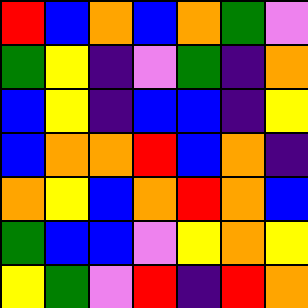[["red", "blue", "orange", "blue", "orange", "green", "violet"], ["green", "yellow", "indigo", "violet", "green", "indigo", "orange"], ["blue", "yellow", "indigo", "blue", "blue", "indigo", "yellow"], ["blue", "orange", "orange", "red", "blue", "orange", "indigo"], ["orange", "yellow", "blue", "orange", "red", "orange", "blue"], ["green", "blue", "blue", "violet", "yellow", "orange", "yellow"], ["yellow", "green", "violet", "red", "indigo", "red", "orange"]]